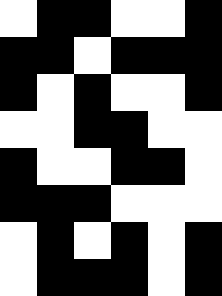[["white", "black", "black", "white", "white", "black"], ["black", "black", "white", "black", "black", "black"], ["black", "white", "black", "white", "white", "black"], ["white", "white", "black", "black", "white", "white"], ["black", "white", "white", "black", "black", "white"], ["black", "black", "black", "white", "white", "white"], ["white", "black", "white", "black", "white", "black"], ["white", "black", "black", "black", "white", "black"]]